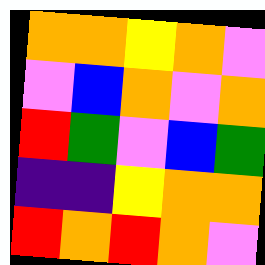[["orange", "orange", "yellow", "orange", "violet"], ["violet", "blue", "orange", "violet", "orange"], ["red", "green", "violet", "blue", "green"], ["indigo", "indigo", "yellow", "orange", "orange"], ["red", "orange", "red", "orange", "violet"]]